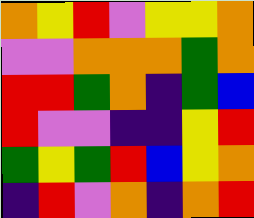[["orange", "yellow", "red", "violet", "yellow", "yellow", "orange"], ["violet", "violet", "orange", "orange", "orange", "green", "orange"], ["red", "red", "green", "orange", "indigo", "green", "blue"], ["red", "violet", "violet", "indigo", "indigo", "yellow", "red"], ["green", "yellow", "green", "red", "blue", "yellow", "orange"], ["indigo", "red", "violet", "orange", "indigo", "orange", "red"]]